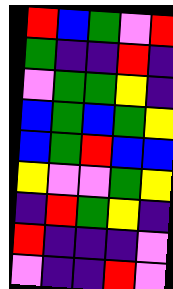[["red", "blue", "green", "violet", "red"], ["green", "indigo", "indigo", "red", "indigo"], ["violet", "green", "green", "yellow", "indigo"], ["blue", "green", "blue", "green", "yellow"], ["blue", "green", "red", "blue", "blue"], ["yellow", "violet", "violet", "green", "yellow"], ["indigo", "red", "green", "yellow", "indigo"], ["red", "indigo", "indigo", "indigo", "violet"], ["violet", "indigo", "indigo", "red", "violet"]]